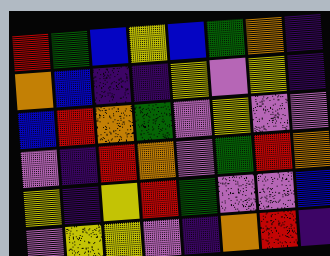[["red", "green", "blue", "yellow", "blue", "green", "orange", "indigo"], ["orange", "blue", "indigo", "indigo", "yellow", "violet", "yellow", "indigo"], ["blue", "red", "orange", "green", "violet", "yellow", "violet", "violet"], ["violet", "indigo", "red", "orange", "violet", "green", "red", "orange"], ["yellow", "indigo", "yellow", "red", "green", "violet", "violet", "blue"], ["violet", "yellow", "yellow", "violet", "indigo", "orange", "red", "indigo"]]